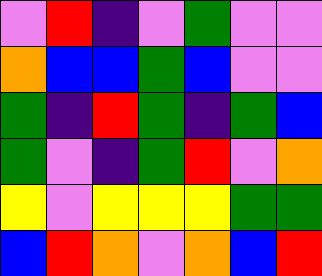[["violet", "red", "indigo", "violet", "green", "violet", "violet"], ["orange", "blue", "blue", "green", "blue", "violet", "violet"], ["green", "indigo", "red", "green", "indigo", "green", "blue"], ["green", "violet", "indigo", "green", "red", "violet", "orange"], ["yellow", "violet", "yellow", "yellow", "yellow", "green", "green"], ["blue", "red", "orange", "violet", "orange", "blue", "red"]]